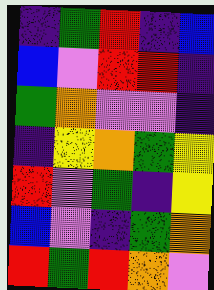[["indigo", "green", "red", "indigo", "blue"], ["blue", "violet", "red", "red", "indigo"], ["green", "orange", "violet", "violet", "indigo"], ["indigo", "yellow", "orange", "green", "yellow"], ["red", "violet", "green", "indigo", "yellow"], ["blue", "violet", "indigo", "green", "orange"], ["red", "green", "red", "orange", "violet"]]